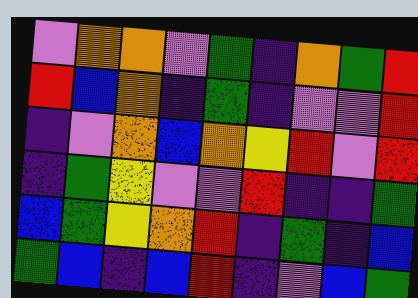[["violet", "orange", "orange", "violet", "green", "indigo", "orange", "green", "red"], ["red", "blue", "orange", "indigo", "green", "indigo", "violet", "violet", "red"], ["indigo", "violet", "orange", "blue", "orange", "yellow", "red", "violet", "red"], ["indigo", "green", "yellow", "violet", "violet", "red", "indigo", "indigo", "green"], ["blue", "green", "yellow", "orange", "red", "indigo", "green", "indigo", "blue"], ["green", "blue", "indigo", "blue", "red", "indigo", "violet", "blue", "green"]]